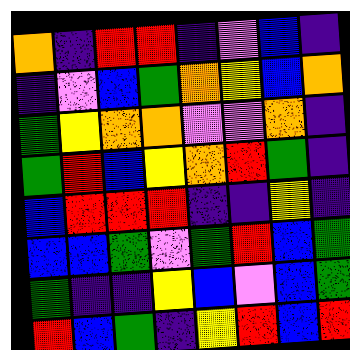[["orange", "indigo", "red", "red", "indigo", "violet", "blue", "indigo"], ["indigo", "violet", "blue", "green", "orange", "yellow", "blue", "orange"], ["green", "yellow", "orange", "orange", "violet", "violet", "orange", "indigo"], ["green", "red", "blue", "yellow", "orange", "red", "green", "indigo"], ["blue", "red", "red", "red", "indigo", "indigo", "yellow", "indigo"], ["blue", "blue", "green", "violet", "green", "red", "blue", "green"], ["green", "indigo", "indigo", "yellow", "blue", "violet", "blue", "green"], ["red", "blue", "green", "indigo", "yellow", "red", "blue", "red"]]